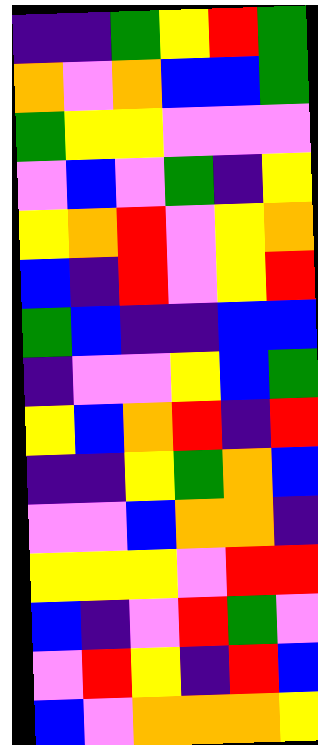[["indigo", "indigo", "green", "yellow", "red", "green"], ["orange", "violet", "orange", "blue", "blue", "green"], ["green", "yellow", "yellow", "violet", "violet", "violet"], ["violet", "blue", "violet", "green", "indigo", "yellow"], ["yellow", "orange", "red", "violet", "yellow", "orange"], ["blue", "indigo", "red", "violet", "yellow", "red"], ["green", "blue", "indigo", "indigo", "blue", "blue"], ["indigo", "violet", "violet", "yellow", "blue", "green"], ["yellow", "blue", "orange", "red", "indigo", "red"], ["indigo", "indigo", "yellow", "green", "orange", "blue"], ["violet", "violet", "blue", "orange", "orange", "indigo"], ["yellow", "yellow", "yellow", "violet", "red", "red"], ["blue", "indigo", "violet", "red", "green", "violet"], ["violet", "red", "yellow", "indigo", "red", "blue"], ["blue", "violet", "orange", "orange", "orange", "yellow"]]